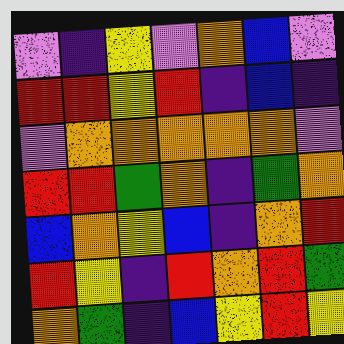[["violet", "indigo", "yellow", "violet", "orange", "blue", "violet"], ["red", "red", "yellow", "red", "indigo", "blue", "indigo"], ["violet", "orange", "orange", "orange", "orange", "orange", "violet"], ["red", "red", "green", "orange", "indigo", "green", "orange"], ["blue", "orange", "yellow", "blue", "indigo", "orange", "red"], ["red", "yellow", "indigo", "red", "orange", "red", "green"], ["orange", "green", "indigo", "blue", "yellow", "red", "yellow"]]